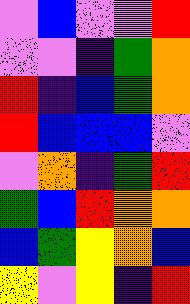[["violet", "blue", "violet", "violet", "red"], ["violet", "violet", "indigo", "green", "orange"], ["red", "indigo", "blue", "green", "orange"], ["red", "blue", "blue", "blue", "violet"], ["violet", "orange", "indigo", "green", "red"], ["green", "blue", "red", "orange", "orange"], ["blue", "green", "yellow", "orange", "blue"], ["yellow", "violet", "yellow", "indigo", "red"]]